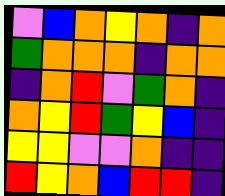[["violet", "blue", "orange", "yellow", "orange", "indigo", "orange"], ["green", "orange", "orange", "orange", "indigo", "orange", "orange"], ["indigo", "orange", "red", "violet", "green", "orange", "indigo"], ["orange", "yellow", "red", "green", "yellow", "blue", "indigo"], ["yellow", "yellow", "violet", "violet", "orange", "indigo", "indigo"], ["red", "yellow", "orange", "blue", "red", "red", "indigo"]]